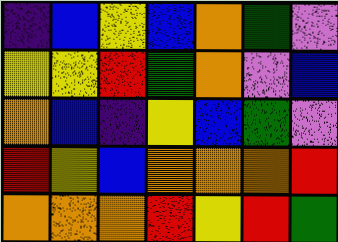[["indigo", "blue", "yellow", "blue", "orange", "green", "violet"], ["yellow", "yellow", "red", "green", "orange", "violet", "blue"], ["orange", "blue", "indigo", "yellow", "blue", "green", "violet"], ["red", "yellow", "blue", "orange", "orange", "orange", "red"], ["orange", "orange", "orange", "red", "yellow", "red", "green"]]